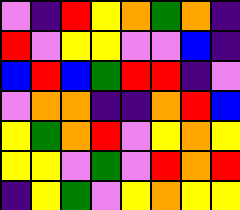[["violet", "indigo", "red", "yellow", "orange", "green", "orange", "indigo"], ["red", "violet", "yellow", "yellow", "violet", "violet", "blue", "indigo"], ["blue", "red", "blue", "green", "red", "red", "indigo", "violet"], ["violet", "orange", "orange", "indigo", "indigo", "orange", "red", "blue"], ["yellow", "green", "orange", "red", "violet", "yellow", "orange", "yellow"], ["yellow", "yellow", "violet", "green", "violet", "red", "orange", "red"], ["indigo", "yellow", "green", "violet", "yellow", "orange", "yellow", "yellow"]]